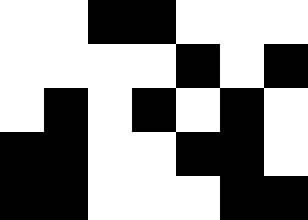[["white", "white", "black", "black", "white", "white", "white"], ["white", "white", "white", "white", "black", "white", "black"], ["white", "black", "white", "black", "white", "black", "white"], ["black", "black", "white", "white", "black", "black", "white"], ["black", "black", "white", "white", "white", "black", "black"]]